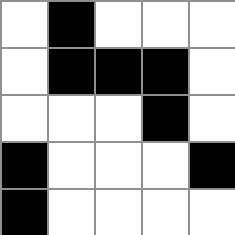[["white", "black", "white", "white", "white"], ["white", "black", "black", "black", "white"], ["white", "white", "white", "black", "white"], ["black", "white", "white", "white", "black"], ["black", "white", "white", "white", "white"]]